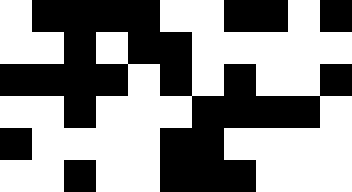[["white", "black", "black", "black", "black", "white", "white", "black", "black", "white", "black"], ["white", "white", "black", "white", "black", "black", "white", "white", "white", "white", "white"], ["black", "black", "black", "black", "white", "black", "white", "black", "white", "white", "black"], ["white", "white", "black", "white", "white", "white", "black", "black", "black", "black", "white"], ["black", "white", "white", "white", "white", "black", "black", "white", "white", "white", "white"], ["white", "white", "black", "white", "white", "black", "black", "black", "white", "white", "white"]]